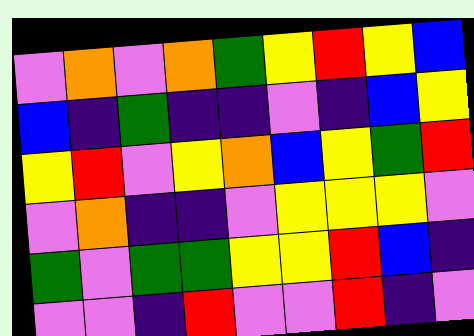[["violet", "orange", "violet", "orange", "green", "yellow", "red", "yellow", "blue"], ["blue", "indigo", "green", "indigo", "indigo", "violet", "indigo", "blue", "yellow"], ["yellow", "red", "violet", "yellow", "orange", "blue", "yellow", "green", "red"], ["violet", "orange", "indigo", "indigo", "violet", "yellow", "yellow", "yellow", "violet"], ["green", "violet", "green", "green", "yellow", "yellow", "red", "blue", "indigo"], ["violet", "violet", "indigo", "red", "violet", "violet", "red", "indigo", "violet"]]